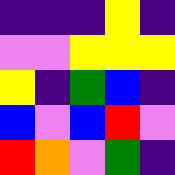[["indigo", "indigo", "indigo", "yellow", "indigo"], ["violet", "violet", "yellow", "yellow", "yellow"], ["yellow", "indigo", "green", "blue", "indigo"], ["blue", "violet", "blue", "red", "violet"], ["red", "orange", "violet", "green", "indigo"]]